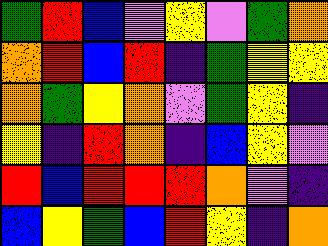[["green", "red", "blue", "violet", "yellow", "violet", "green", "orange"], ["orange", "red", "blue", "red", "indigo", "green", "yellow", "yellow"], ["orange", "green", "yellow", "orange", "violet", "green", "yellow", "indigo"], ["yellow", "indigo", "red", "orange", "indigo", "blue", "yellow", "violet"], ["red", "blue", "red", "red", "red", "orange", "violet", "indigo"], ["blue", "yellow", "green", "blue", "red", "yellow", "indigo", "orange"]]